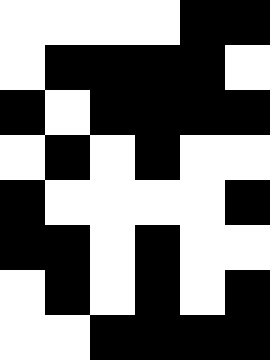[["white", "white", "white", "white", "black", "black"], ["white", "black", "black", "black", "black", "white"], ["black", "white", "black", "black", "black", "black"], ["white", "black", "white", "black", "white", "white"], ["black", "white", "white", "white", "white", "black"], ["black", "black", "white", "black", "white", "white"], ["white", "black", "white", "black", "white", "black"], ["white", "white", "black", "black", "black", "black"]]